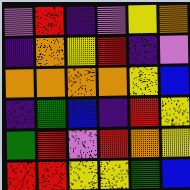[["violet", "red", "indigo", "violet", "yellow", "orange"], ["indigo", "orange", "yellow", "red", "indigo", "violet"], ["orange", "orange", "orange", "orange", "yellow", "blue"], ["indigo", "green", "blue", "indigo", "red", "yellow"], ["green", "red", "violet", "red", "orange", "yellow"], ["red", "red", "yellow", "yellow", "green", "blue"]]